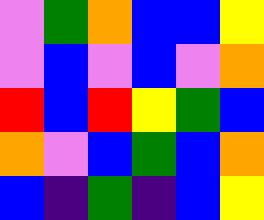[["violet", "green", "orange", "blue", "blue", "yellow"], ["violet", "blue", "violet", "blue", "violet", "orange"], ["red", "blue", "red", "yellow", "green", "blue"], ["orange", "violet", "blue", "green", "blue", "orange"], ["blue", "indigo", "green", "indigo", "blue", "yellow"]]